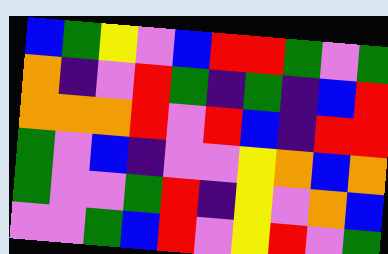[["blue", "green", "yellow", "violet", "blue", "red", "red", "green", "violet", "green"], ["orange", "indigo", "violet", "red", "green", "indigo", "green", "indigo", "blue", "red"], ["orange", "orange", "orange", "red", "violet", "red", "blue", "indigo", "red", "red"], ["green", "violet", "blue", "indigo", "violet", "violet", "yellow", "orange", "blue", "orange"], ["green", "violet", "violet", "green", "red", "indigo", "yellow", "violet", "orange", "blue"], ["violet", "violet", "green", "blue", "red", "violet", "yellow", "red", "violet", "green"]]